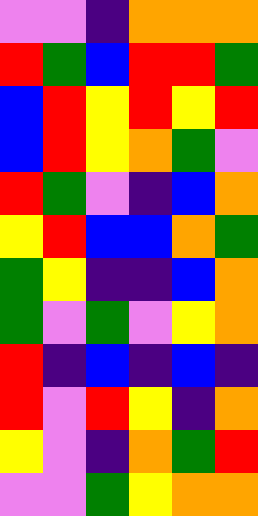[["violet", "violet", "indigo", "orange", "orange", "orange"], ["red", "green", "blue", "red", "red", "green"], ["blue", "red", "yellow", "red", "yellow", "red"], ["blue", "red", "yellow", "orange", "green", "violet"], ["red", "green", "violet", "indigo", "blue", "orange"], ["yellow", "red", "blue", "blue", "orange", "green"], ["green", "yellow", "indigo", "indigo", "blue", "orange"], ["green", "violet", "green", "violet", "yellow", "orange"], ["red", "indigo", "blue", "indigo", "blue", "indigo"], ["red", "violet", "red", "yellow", "indigo", "orange"], ["yellow", "violet", "indigo", "orange", "green", "red"], ["violet", "violet", "green", "yellow", "orange", "orange"]]